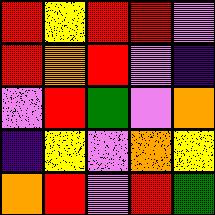[["red", "yellow", "red", "red", "violet"], ["red", "orange", "red", "violet", "indigo"], ["violet", "red", "green", "violet", "orange"], ["indigo", "yellow", "violet", "orange", "yellow"], ["orange", "red", "violet", "red", "green"]]